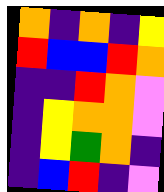[["orange", "indigo", "orange", "indigo", "yellow"], ["red", "blue", "blue", "red", "orange"], ["indigo", "indigo", "red", "orange", "violet"], ["indigo", "yellow", "orange", "orange", "violet"], ["indigo", "yellow", "green", "orange", "indigo"], ["indigo", "blue", "red", "indigo", "violet"]]